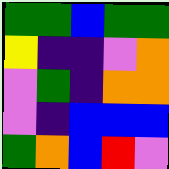[["green", "green", "blue", "green", "green"], ["yellow", "indigo", "indigo", "violet", "orange"], ["violet", "green", "indigo", "orange", "orange"], ["violet", "indigo", "blue", "blue", "blue"], ["green", "orange", "blue", "red", "violet"]]